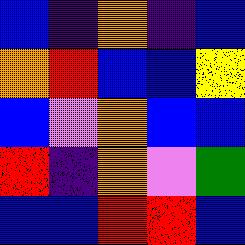[["blue", "indigo", "orange", "indigo", "blue"], ["orange", "red", "blue", "blue", "yellow"], ["blue", "violet", "orange", "blue", "blue"], ["red", "indigo", "orange", "violet", "green"], ["blue", "blue", "red", "red", "blue"]]